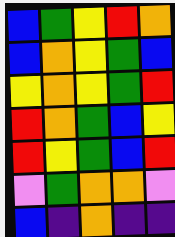[["blue", "green", "yellow", "red", "orange"], ["blue", "orange", "yellow", "green", "blue"], ["yellow", "orange", "yellow", "green", "red"], ["red", "orange", "green", "blue", "yellow"], ["red", "yellow", "green", "blue", "red"], ["violet", "green", "orange", "orange", "violet"], ["blue", "indigo", "orange", "indigo", "indigo"]]